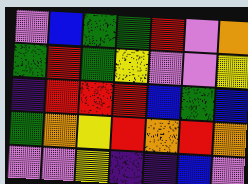[["violet", "blue", "green", "green", "red", "violet", "orange"], ["green", "red", "green", "yellow", "violet", "violet", "yellow"], ["indigo", "red", "red", "red", "blue", "green", "blue"], ["green", "orange", "yellow", "red", "orange", "red", "orange"], ["violet", "violet", "yellow", "indigo", "indigo", "blue", "violet"]]